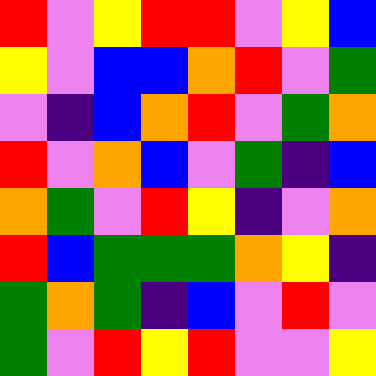[["red", "violet", "yellow", "red", "red", "violet", "yellow", "blue"], ["yellow", "violet", "blue", "blue", "orange", "red", "violet", "green"], ["violet", "indigo", "blue", "orange", "red", "violet", "green", "orange"], ["red", "violet", "orange", "blue", "violet", "green", "indigo", "blue"], ["orange", "green", "violet", "red", "yellow", "indigo", "violet", "orange"], ["red", "blue", "green", "green", "green", "orange", "yellow", "indigo"], ["green", "orange", "green", "indigo", "blue", "violet", "red", "violet"], ["green", "violet", "red", "yellow", "red", "violet", "violet", "yellow"]]